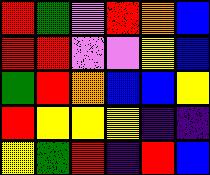[["red", "green", "violet", "red", "orange", "blue"], ["red", "red", "violet", "violet", "yellow", "blue"], ["green", "red", "orange", "blue", "blue", "yellow"], ["red", "yellow", "yellow", "yellow", "indigo", "indigo"], ["yellow", "green", "red", "indigo", "red", "blue"]]